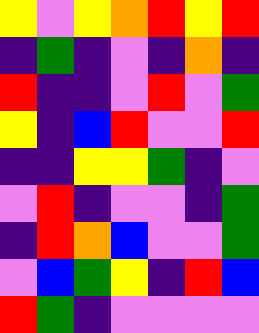[["yellow", "violet", "yellow", "orange", "red", "yellow", "red"], ["indigo", "green", "indigo", "violet", "indigo", "orange", "indigo"], ["red", "indigo", "indigo", "violet", "red", "violet", "green"], ["yellow", "indigo", "blue", "red", "violet", "violet", "red"], ["indigo", "indigo", "yellow", "yellow", "green", "indigo", "violet"], ["violet", "red", "indigo", "violet", "violet", "indigo", "green"], ["indigo", "red", "orange", "blue", "violet", "violet", "green"], ["violet", "blue", "green", "yellow", "indigo", "red", "blue"], ["red", "green", "indigo", "violet", "violet", "violet", "violet"]]